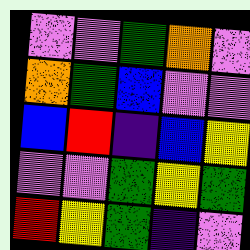[["violet", "violet", "green", "orange", "violet"], ["orange", "green", "blue", "violet", "violet"], ["blue", "red", "indigo", "blue", "yellow"], ["violet", "violet", "green", "yellow", "green"], ["red", "yellow", "green", "indigo", "violet"]]